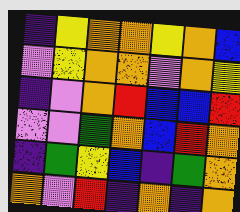[["indigo", "yellow", "orange", "orange", "yellow", "orange", "blue"], ["violet", "yellow", "orange", "orange", "violet", "orange", "yellow"], ["indigo", "violet", "orange", "red", "blue", "blue", "red"], ["violet", "violet", "green", "orange", "blue", "red", "orange"], ["indigo", "green", "yellow", "blue", "indigo", "green", "orange"], ["orange", "violet", "red", "indigo", "orange", "indigo", "orange"]]